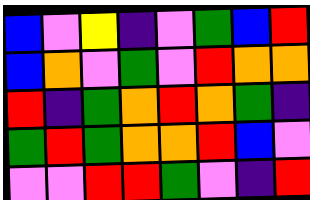[["blue", "violet", "yellow", "indigo", "violet", "green", "blue", "red"], ["blue", "orange", "violet", "green", "violet", "red", "orange", "orange"], ["red", "indigo", "green", "orange", "red", "orange", "green", "indigo"], ["green", "red", "green", "orange", "orange", "red", "blue", "violet"], ["violet", "violet", "red", "red", "green", "violet", "indigo", "red"]]